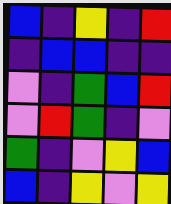[["blue", "indigo", "yellow", "indigo", "red"], ["indigo", "blue", "blue", "indigo", "indigo"], ["violet", "indigo", "green", "blue", "red"], ["violet", "red", "green", "indigo", "violet"], ["green", "indigo", "violet", "yellow", "blue"], ["blue", "indigo", "yellow", "violet", "yellow"]]